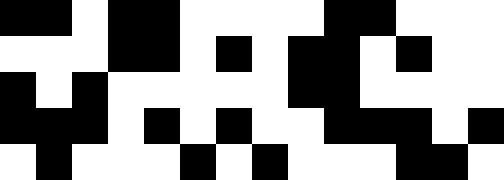[["black", "black", "white", "black", "black", "white", "white", "white", "white", "black", "black", "white", "white", "white"], ["white", "white", "white", "black", "black", "white", "black", "white", "black", "black", "white", "black", "white", "white"], ["black", "white", "black", "white", "white", "white", "white", "white", "black", "black", "white", "white", "white", "white"], ["black", "black", "black", "white", "black", "white", "black", "white", "white", "black", "black", "black", "white", "black"], ["white", "black", "white", "white", "white", "black", "white", "black", "white", "white", "white", "black", "black", "white"]]